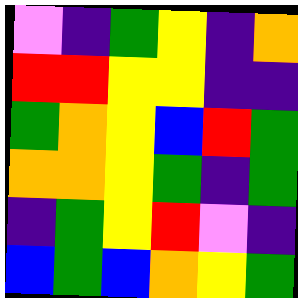[["violet", "indigo", "green", "yellow", "indigo", "orange"], ["red", "red", "yellow", "yellow", "indigo", "indigo"], ["green", "orange", "yellow", "blue", "red", "green"], ["orange", "orange", "yellow", "green", "indigo", "green"], ["indigo", "green", "yellow", "red", "violet", "indigo"], ["blue", "green", "blue", "orange", "yellow", "green"]]